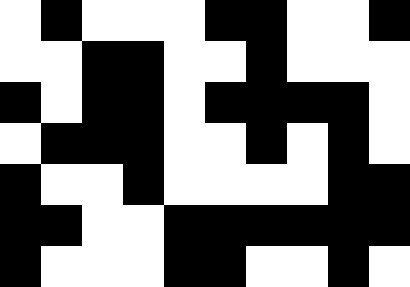[["white", "black", "white", "white", "white", "black", "black", "white", "white", "black"], ["white", "white", "black", "black", "white", "white", "black", "white", "white", "white"], ["black", "white", "black", "black", "white", "black", "black", "black", "black", "white"], ["white", "black", "black", "black", "white", "white", "black", "white", "black", "white"], ["black", "white", "white", "black", "white", "white", "white", "white", "black", "black"], ["black", "black", "white", "white", "black", "black", "black", "black", "black", "black"], ["black", "white", "white", "white", "black", "black", "white", "white", "black", "white"]]